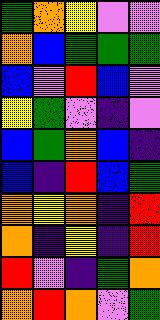[["green", "orange", "yellow", "violet", "violet"], ["orange", "blue", "green", "green", "green"], ["blue", "violet", "red", "blue", "violet"], ["yellow", "green", "violet", "indigo", "violet"], ["blue", "green", "orange", "blue", "indigo"], ["blue", "indigo", "red", "blue", "green"], ["orange", "yellow", "orange", "indigo", "red"], ["orange", "indigo", "yellow", "indigo", "red"], ["red", "violet", "indigo", "green", "orange"], ["orange", "red", "orange", "violet", "green"]]